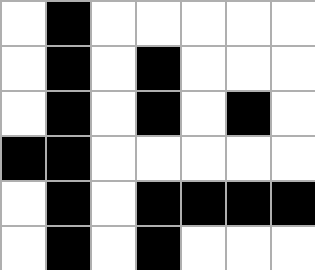[["white", "black", "white", "white", "white", "white", "white"], ["white", "black", "white", "black", "white", "white", "white"], ["white", "black", "white", "black", "white", "black", "white"], ["black", "black", "white", "white", "white", "white", "white"], ["white", "black", "white", "black", "black", "black", "black"], ["white", "black", "white", "black", "white", "white", "white"]]